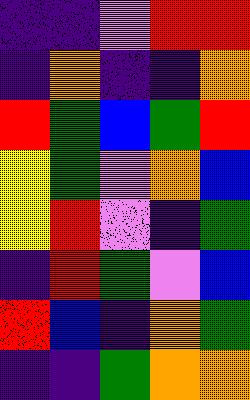[["indigo", "indigo", "violet", "red", "red"], ["indigo", "orange", "indigo", "indigo", "orange"], ["red", "green", "blue", "green", "red"], ["yellow", "green", "violet", "orange", "blue"], ["yellow", "red", "violet", "indigo", "green"], ["indigo", "red", "green", "violet", "blue"], ["red", "blue", "indigo", "orange", "green"], ["indigo", "indigo", "green", "orange", "orange"]]